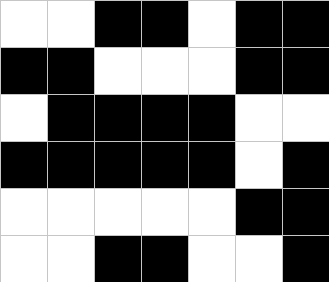[["white", "white", "black", "black", "white", "black", "black"], ["black", "black", "white", "white", "white", "black", "black"], ["white", "black", "black", "black", "black", "white", "white"], ["black", "black", "black", "black", "black", "white", "black"], ["white", "white", "white", "white", "white", "black", "black"], ["white", "white", "black", "black", "white", "white", "black"]]